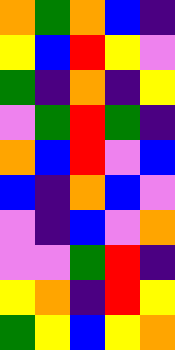[["orange", "green", "orange", "blue", "indigo"], ["yellow", "blue", "red", "yellow", "violet"], ["green", "indigo", "orange", "indigo", "yellow"], ["violet", "green", "red", "green", "indigo"], ["orange", "blue", "red", "violet", "blue"], ["blue", "indigo", "orange", "blue", "violet"], ["violet", "indigo", "blue", "violet", "orange"], ["violet", "violet", "green", "red", "indigo"], ["yellow", "orange", "indigo", "red", "yellow"], ["green", "yellow", "blue", "yellow", "orange"]]